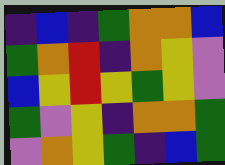[["indigo", "blue", "indigo", "green", "orange", "orange", "blue"], ["green", "orange", "red", "indigo", "orange", "yellow", "violet"], ["blue", "yellow", "red", "yellow", "green", "yellow", "violet"], ["green", "violet", "yellow", "indigo", "orange", "orange", "green"], ["violet", "orange", "yellow", "green", "indigo", "blue", "green"]]